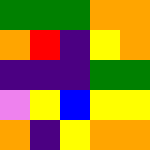[["green", "green", "green", "orange", "orange"], ["orange", "red", "indigo", "yellow", "orange"], ["indigo", "indigo", "indigo", "green", "green"], ["violet", "yellow", "blue", "yellow", "yellow"], ["orange", "indigo", "yellow", "orange", "orange"]]